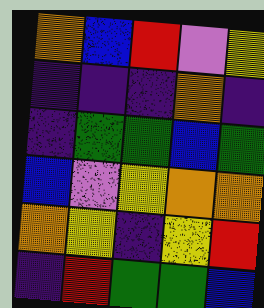[["orange", "blue", "red", "violet", "yellow"], ["indigo", "indigo", "indigo", "orange", "indigo"], ["indigo", "green", "green", "blue", "green"], ["blue", "violet", "yellow", "orange", "orange"], ["orange", "yellow", "indigo", "yellow", "red"], ["indigo", "red", "green", "green", "blue"]]